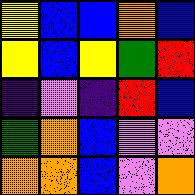[["yellow", "blue", "blue", "orange", "blue"], ["yellow", "blue", "yellow", "green", "red"], ["indigo", "violet", "indigo", "red", "blue"], ["green", "orange", "blue", "violet", "violet"], ["orange", "orange", "blue", "violet", "orange"]]